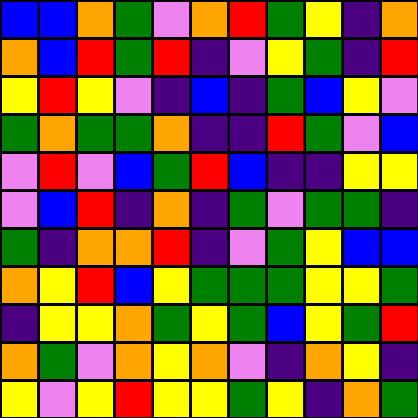[["blue", "blue", "orange", "green", "violet", "orange", "red", "green", "yellow", "indigo", "orange"], ["orange", "blue", "red", "green", "red", "indigo", "violet", "yellow", "green", "indigo", "red"], ["yellow", "red", "yellow", "violet", "indigo", "blue", "indigo", "green", "blue", "yellow", "violet"], ["green", "orange", "green", "green", "orange", "indigo", "indigo", "red", "green", "violet", "blue"], ["violet", "red", "violet", "blue", "green", "red", "blue", "indigo", "indigo", "yellow", "yellow"], ["violet", "blue", "red", "indigo", "orange", "indigo", "green", "violet", "green", "green", "indigo"], ["green", "indigo", "orange", "orange", "red", "indigo", "violet", "green", "yellow", "blue", "blue"], ["orange", "yellow", "red", "blue", "yellow", "green", "green", "green", "yellow", "yellow", "green"], ["indigo", "yellow", "yellow", "orange", "green", "yellow", "green", "blue", "yellow", "green", "red"], ["orange", "green", "violet", "orange", "yellow", "orange", "violet", "indigo", "orange", "yellow", "indigo"], ["yellow", "violet", "yellow", "red", "yellow", "yellow", "green", "yellow", "indigo", "orange", "green"]]